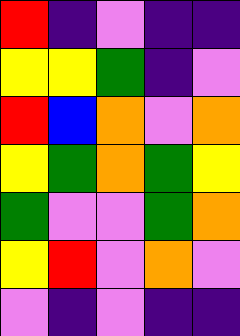[["red", "indigo", "violet", "indigo", "indigo"], ["yellow", "yellow", "green", "indigo", "violet"], ["red", "blue", "orange", "violet", "orange"], ["yellow", "green", "orange", "green", "yellow"], ["green", "violet", "violet", "green", "orange"], ["yellow", "red", "violet", "orange", "violet"], ["violet", "indigo", "violet", "indigo", "indigo"]]